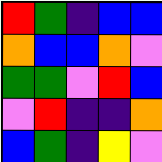[["red", "green", "indigo", "blue", "blue"], ["orange", "blue", "blue", "orange", "violet"], ["green", "green", "violet", "red", "blue"], ["violet", "red", "indigo", "indigo", "orange"], ["blue", "green", "indigo", "yellow", "violet"]]